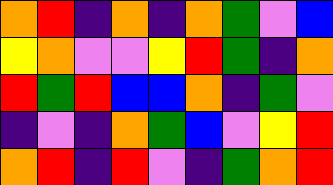[["orange", "red", "indigo", "orange", "indigo", "orange", "green", "violet", "blue"], ["yellow", "orange", "violet", "violet", "yellow", "red", "green", "indigo", "orange"], ["red", "green", "red", "blue", "blue", "orange", "indigo", "green", "violet"], ["indigo", "violet", "indigo", "orange", "green", "blue", "violet", "yellow", "red"], ["orange", "red", "indigo", "red", "violet", "indigo", "green", "orange", "red"]]